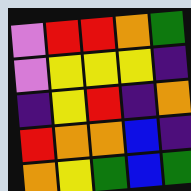[["violet", "red", "red", "orange", "green"], ["violet", "yellow", "yellow", "yellow", "indigo"], ["indigo", "yellow", "red", "indigo", "orange"], ["red", "orange", "orange", "blue", "indigo"], ["orange", "yellow", "green", "blue", "green"]]